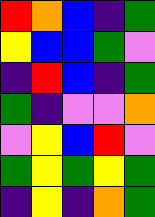[["red", "orange", "blue", "indigo", "green"], ["yellow", "blue", "blue", "green", "violet"], ["indigo", "red", "blue", "indigo", "green"], ["green", "indigo", "violet", "violet", "orange"], ["violet", "yellow", "blue", "red", "violet"], ["green", "yellow", "green", "yellow", "green"], ["indigo", "yellow", "indigo", "orange", "green"]]